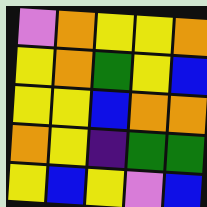[["violet", "orange", "yellow", "yellow", "orange"], ["yellow", "orange", "green", "yellow", "blue"], ["yellow", "yellow", "blue", "orange", "orange"], ["orange", "yellow", "indigo", "green", "green"], ["yellow", "blue", "yellow", "violet", "blue"]]